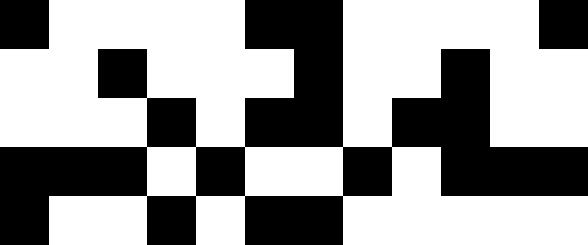[["black", "white", "white", "white", "white", "black", "black", "white", "white", "white", "white", "black"], ["white", "white", "black", "white", "white", "white", "black", "white", "white", "black", "white", "white"], ["white", "white", "white", "black", "white", "black", "black", "white", "black", "black", "white", "white"], ["black", "black", "black", "white", "black", "white", "white", "black", "white", "black", "black", "black"], ["black", "white", "white", "black", "white", "black", "black", "white", "white", "white", "white", "white"]]